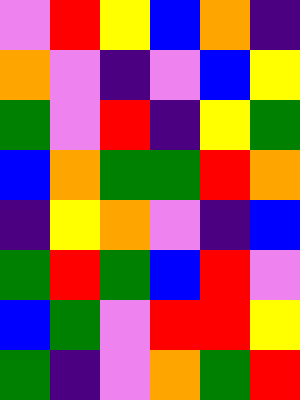[["violet", "red", "yellow", "blue", "orange", "indigo"], ["orange", "violet", "indigo", "violet", "blue", "yellow"], ["green", "violet", "red", "indigo", "yellow", "green"], ["blue", "orange", "green", "green", "red", "orange"], ["indigo", "yellow", "orange", "violet", "indigo", "blue"], ["green", "red", "green", "blue", "red", "violet"], ["blue", "green", "violet", "red", "red", "yellow"], ["green", "indigo", "violet", "orange", "green", "red"]]